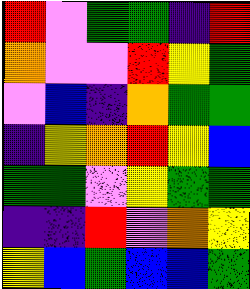[["red", "violet", "green", "green", "indigo", "red"], ["orange", "violet", "violet", "red", "yellow", "green"], ["violet", "blue", "indigo", "orange", "green", "green"], ["indigo", "yellow", "orange", "red", "yellow", "blue"], ["green", "green", "violet", "yellow", "green", "green"], ["indigo", "indigo", "red", "violet", "orange", "yellow"], ["yellow", "blue", "green", "blue", "blue", "green"]]